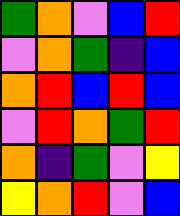[["green", "orange", "violet", "blue", "red"], ["violet", "orange", "green", "indigo", "blue"], ["orange", "red", "blue", "red", "blue"], ["violet", "red", "orange", "green", "red"], ["orange", "indigo", "green", "violet", "yellow"], ["yellow", "orange", "red", "violet", "blue"]]